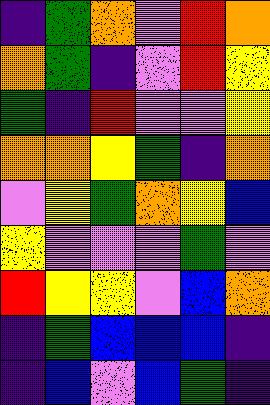[["indigo", "green", "orange", "violet", "red", "orange"], ["orange", "green", "indigo", "violet", "red", "yellow"], ["green", "indigo", "red", "violet", "violet", "yellow"], ["orange", "orange", "yellow", "green", "indigo", "orange"], ["violet", "yellow", "green", "orange", "yellow", "blue"], ["yellow", "violet", "violet", "violet", "green", "violet"], ["red", "yellow", "yellow", "violet", "blue", "orange"], ["indigo", "green", "blue", "blue", "blue", "indigo"], ["indigo", "blue", "violet", "blue", "green", "indigo"]]